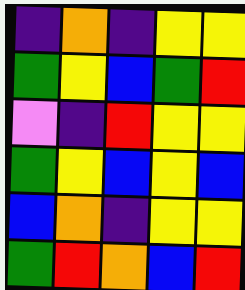[["indigo", "orange", "indigo", "yellow", "yellow"], ["green", "yellow", "blue", "green", "red"], ["violet", "indigo", "red", "yellow", "yellow"], ["green", "yellow", "blue", "yellow", "blue"], ["blue", "orange", "indigo", "yellow", "yellow"], ["green", "red", "orange", "blue", "red"]]